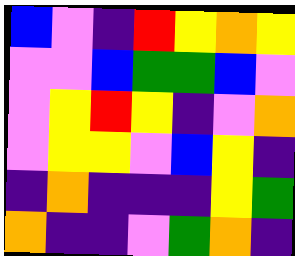[["blue", "violet", "indigo", "red", "yellow", "orange", "yellow"], ["violet", "violet", "blue", "green", "green", "blue", "violet"], ["violet", "yellow", "red", "yellow", "indigo", "violet", "orange"], ["violet", "yellow", "yellow", "violet", "blue", "yellow", "indigo"], ["indigo", "orange", "indigo", "indigo", "indigo", "yellow", "green"], ["orange", "indigo", "indigo", "violet", "green", "orange", "indigo"]]